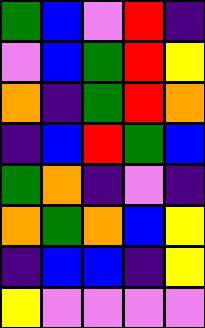[["green", "blue", "violet", "red", "indigo"], ["violet", "blue", "green", "red", "yellow"], ["orange", "indigo", "green", "red", "orange"], ["indigo", "blue", "red", "green", "blue"], ["green", "orange", "indigo", "violet", "indigo"], ["orange", "green", "orange", "blue", "yellow"], ["indigo", "blue", "blue", "indigo", "yellow"], ["yellow", "violet", "violet", "violet", "violet"]]